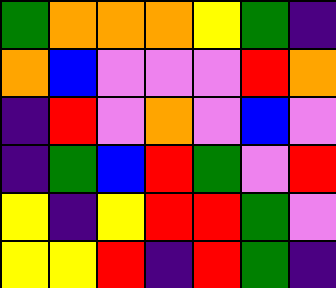[["green", "orange", "orange", "orange", "yellow", "green", "indigo"], ["orange", "blue", "violet", "violet", "violet", "red", "orange"], ["indigo", "red", "violet", "orange", "violet", "blue", "violet"], ["indigo", "green", "blue", "red", "green", "violet", "red"], ["yellow", "indigo", "yellow", "red", "red", "green", "violet"], ["yellow", "yellow", "red", "indigo", "red", "green", "indigo"]]